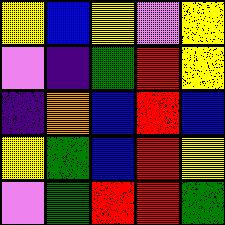[["yellow", "blue", "yellow", "violet", "yellow"], ["violet", "indigo", "green", "red", "yellow"], ["indigo", "orange", "blue", "red", "blue"], ["yellow", "green", "blue", "red", "yellow"], ["violet", "green", "red", "red", "green"]]